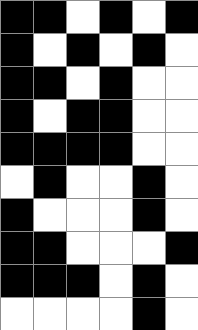[["black", "black", "white", "black", "white", "black"], ["black", "white", "black", "white", "black", "white"], ["black", "black", "white", "black", "white", "white"], ["black", "white", "black", "black", "white", "white"], ["black", "black", "black", "black", "white", "white"], ["white", "black", "white", "white", "black", "white"], ["black", "white", "white", "white", "black", "white"], ["black", "black", "white", "white", "white", "black"], ["black", "black", "black", "white", "black", "white"], ["white", "white", "white", "white", "black", "white"]]